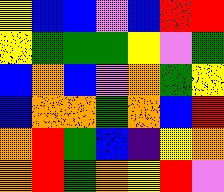[["yellow", "blue", "blue", "violet", "blue", "red", "red"], ["yellow", "green", "green", "green", "yellow", "violet", "green"], ["blue", "orange", "blue", "violet", "orange", "green", "yellow"], ["blue", "orange", "orange", "green", "orange", "blue", "red"], ["orange", "red", "green", "blue", "indigo", "yellow", "orange"], ["orange", "red", "green", "orange", "yellow", "red", "violet"]]